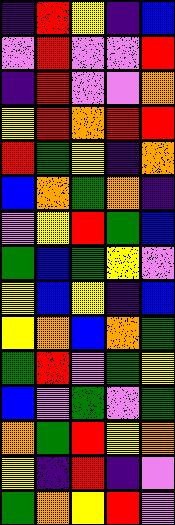[["indigo", "red", "yellow", "indigo", "blue"], ["violet", "red", "violet", "violet", "red"], ["indigo", "red", "violet", "violet", "orange"], ["yellow", "red", "orange", "red", "red"], ["red", "green", "yellow", "indigo", "orange"], ["blue", "orange", "green", "orange", "indigo"], ["violet", "yellow", "red", "green", "blue"], ["green", "blue", "green", "yellow", "violet"], ["yellow", "blue", "yellow", "indigo", "blue"], ["yellow", "orange", "blue", "orange", "green"], ["green", "red", "violet", "green", "yellow"], ["blue", "violet", "green", "violet", "green"], ["orange", "green", "red", "yellow", "orange"], ["yellow", "indigo", "red", "indigo", "violet"], ["green", "orange", "yellow", "red", "violet"]]